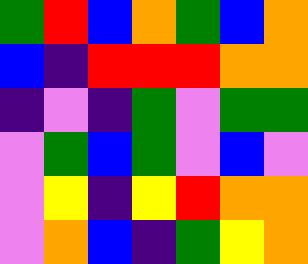[["green", "red", "blue", "orange", "green", "blue", "orange"], ["blue", "indigo", "red", "red", "red", "orange", "orange"], ["indigo", "violet", "indigo", "green", "violet", "green", "green"], ["violet", "green", "blue", "green", "violet", "blue", "violet"], ["violet", "yellow", "indigo", "yellow", "red", "orange", "orange"], ["violet", "orange", "blue", "indigo", "green", "yellow", "orange"]]